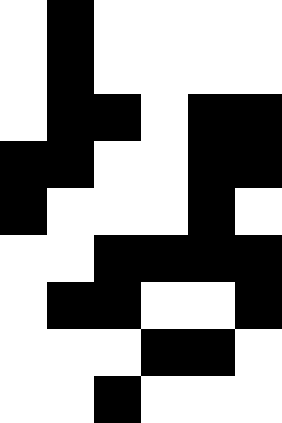[["white", "black", "white", "white", "white", "white"], ["white", "black", "white", "white", "white", "white"], ["white", "black", "black", "white", "black", "black"], ["black", "black", "white", "white", "black", "black"], ["black", "white", "white", "white", "black", "white"], ["white", "white", "black", "black", "black", "black"], ["white", "black", "black", "white", "white", "black"], ["white", "white", "white", "black", "black", "white"], ["white", "white", "black", "white", "white", "white"]]